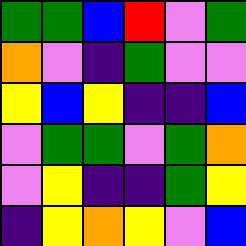[["green", "green", "blue", "red", "violet", "green"], ["orange", "violet", "indigo", "green", "violet", "violet"], ["yellow", "blue", "yellow", "indigo", "indigo", "blue"], ["violet", "green", "green", "violet", "green", "orange"], ["violet", "yellow", "indigo", "indigo", "green", "yellow"], ["indigo", "yellow", "orange", "yellow", "violet", "blue"]]